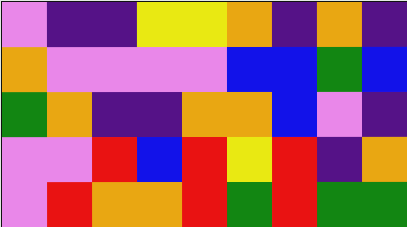[["violet", "indigo", "indigo", "yellow", "yellow", "orange", "indigo", "orange", "indigo"], ["orange", "violet", "violet", "violet", "violet", "blue", "blue", "green", "blue"], ["green", "orange", "indigo", "indigo", "orange", "orange", "blue", "violet", "indigo"], ["violet", "violet", "red", "blue", "red", "yellow", "red", "indigo", "orange"], ["violet", "red", "orange", "orange", "red", "green", "red", "green", "green"]]